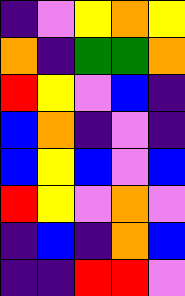[["indigo", "violet", "yellow", "orange", "yellow"], ["orange", "indigo", "green", "green", "orange"], ["red", "yellow", "violet", "blue", "indigo"], ["blue", "orange", "indigo", "violet", "indigo"], ["blue", "yellow", "blue", "violet", "blue"], ["red", "yellow", "violet", "orange", "violet"], ["indigo", "blue", "indigo", "orange", "blue"], ["indigo", "indigo", "red", "red", "violet"]]